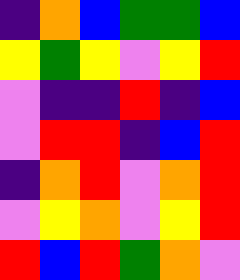[["indigo", "orange", "blue", "green", "green", "blue"], ["yellow", "green", "yellow", "violet", "yellow", "red"], ["violet", "indigo", "indigo", "red", "indigo", "blue"], ["violet", "red", "red", "indigo", "blue", "red"], ["indigo", "orange", "red", "violet", "orange", "red"], ["violet", "yellow", "orange", "violet", "yellow", "red"], ["red", "blue", "red", "green", "orange", "violet"]]